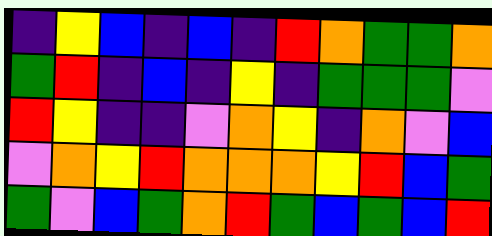[["indigo", "yellow", "blue", "indigo", "blue", "indigo", "red", "orange", "green", "green", "orange"], ["green", "red", "indigo", "blue", "indigo", "yellow", "indigo", "green", "green", "green", "violet"], ["red", "yellow", "indigo", "indigo", "violet", "orange", "yellow", "indigo", "orange", "violet", "blue"], ["violet", "orange", "yellow", "red", "orange", "orange", "orange", "yellow", "red", "blue", "green"], ["green", "violet", "blue", "green", "orange", "red", "green", "blue", "green", "blue", "red"]]